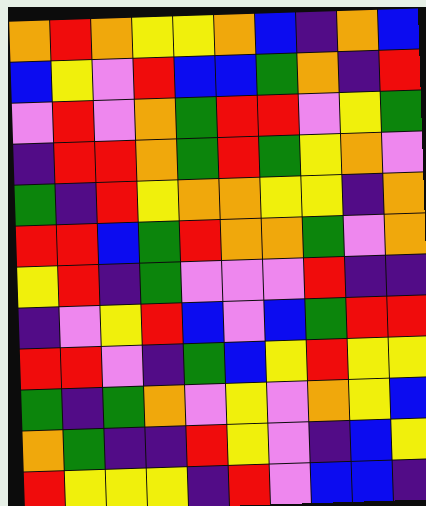[["orange", "red", "orange", "yellow", "yellow", "orange", "blue", "indigo", "orange", "blue"], ["blue", "yellow", "violet", "red", "blue", "blue", "green", "orange", "indigo", "red"], ["violet", "red", "violet", "orange", "green", "red", "red", "violet", "yellow", "green"], ["indigo", "red", "red", "orange", "green", "red", "green", "yellow", "orange", "violet"], ["green", "indigo", "red", "yellow", "orange", "orange", "yellow", "yellow", "indigo", "orange"], ["red", "red", "blue", "green", "red", "orange", "orange", "green", "violet", "orange"], ["yellow", "red", "indigo", "green", "violet", "violet", "violet", "red", "indigo", "indigo"], ["indigo", "violet", "yellow", "red", "blue", "violet", "blue", "green", "red", "red"], ["red", "red", "violet", "indigo", "green", "blue", "yellow", "red", "yellow", "yellow"], ["green", "indigo", "green", "orange", "violet", "yellow", "violet", "orange", "yellow", "blue"], ["orange", "green", "indigo", "indigo", "red", "yellow", "violet", "indigo", "blue", "yellow"], ["red", "yellow", "yellow", "yellow", "indigo", "red", "violet", "blue", "blue", "indigo"]]